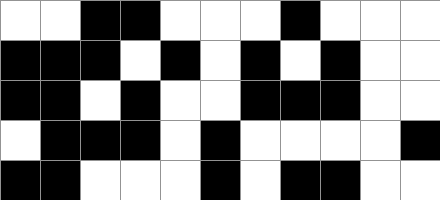[["white", "white", "black", "black", "white", "white", "white", "black", "white", "white", "white"], ["black", "black", "black", "white", "black", "white", "black", "white", "black", "white", "white"], ["black", "black", "white", "black", "white", "white", "black", "black", "black", "white", "white"], ["white", "black", "black", "black", "white", "black", "white", "white", "white", "white", "black"], ["black", "black", "white", "white", "white", "black", "white", "black", "black", "white", "white"]]